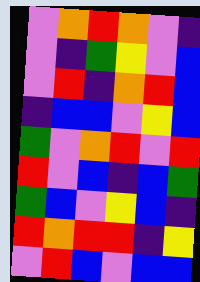[["violet", "orange", "red", "orange", "violet", "indigo"], ["violet", "indigo", "green", "yellow", "violet", "blue"], ["violet", "red", "indigo", "orange", "red", "blue"], ["indigo", "blue", "blue", "violet", "yellow", "blue"], ["green", "violet", "orange", "red", "violet", "red"], ["red", "violet", "blue", "indigo", "blue", "green"], ["green", "blue", "violet", "yellow", "blue", "indigo"], ["red", "orange", "red", "red", "indigo", "yellow"], ["violet", "red", "blue", "violet", "blue", "blue"]]